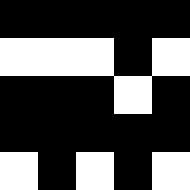[["black", "black", "black", "black", "black"], ["white", "white", "white", "black", "white"], ["black", "black", "black", "white", "black"], ["black", "black", "black", "black", "black"], ["white", "black", "white", "black", "white"]]